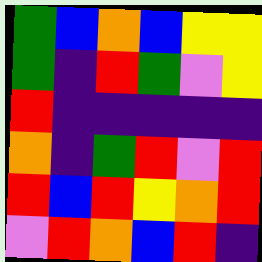[["green", "blue", "orange", "blue", "yellow", "yellow"], ["green", "indigo", "red", "green", "violet", "yellow"], ["red", "indigo", "indigo", "indigo", "indigo", "indigo"], ["orange", "indigo", "green", "red", "violet", "red"], ["red", "blue", "red", "yellow", "orange", "red"], ["violet", "red", "orange", "blue", "red", "indigo"]]